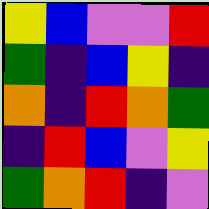[["yellow", "blue", "violet", "violet", "red"], ["green", "indigo", "blue", "yellow", "indigo"], ["orange", "indigo", "red", "orange", "green"], ["indigo", "red", "blue", "violet", "yellow"], ["green", "orange", "red", "indigo", "violet"]]